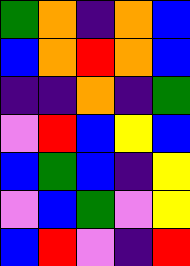[["green", "orange", "indigo", "orange", "blue"], ["blue", "orange", "red", "orange", "blue"], ["indigo", "indigo", "orange", "indigo", "green"], ["violet", "red", "blue", "yellow", "blue"], ["blue", "green", "blue", "indigo", "yellow"], ["violet", "blue", "green", "violet", "yellow"], ["blue", "red", "violet", "indigo", "red"]]